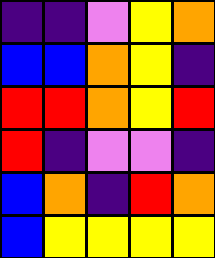[["indigo", "indigo", "violet", "yellow", "orange"], ["blue", "blue", "orange", "yellow", "indigo"], ["red", "red", "orange", "yellow", "red"], ["red", "indigo", "violet", "violet", "indigo"], ["blue", "orange", "indigo", "red", "orange"], ["blue", "yellow", "yellow", "yellow", "yellow"]]